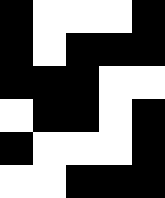[["black", "white", "white", "white", "black"], ["black", "white", "black", "black", "black"], ["black", "black", "black", "white", "white"], ["white", "black", "black", "white", "black"], ["black", "white", "white", "white", "black"], ["white", "white", "black", "black", "black"]]